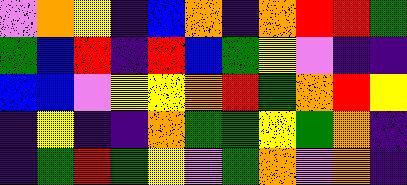[["violet", "orange", "yellow", "indigo", "blue", "orange", "indigo", "orange", "red", "red", "green"], ["green", "blue", "red", "indigo", "red", "blue", "green", "yellow", "violet", "indigo", "indigo"], ["blue", "blue", "violet", "yellow", "yellow", "orange", "red", "green", "orange", "red", "yellow"], ["indigo", "yellow", "indigo", "indigo", "orange", "green", "green", "yellow", "green", "orange", "indigo"], ["indigo", "green", "red", "green", "yellow", "violet", "green", "orange", "violet", "orange", "indigo"]]